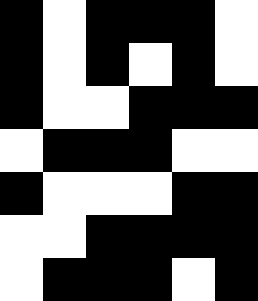[["black", "white", "black", "black", "black", "white"], ["black", "white", "black", "white", "black", "white"], ["black", "white", "white", "black", "black", "black"], ["white", "black", "black", "black", "white", "white"], ["black", "white", "white", "white", "black", "black"], ["white", "white", "black", "black", "black", "black"], ["white", "black", "black", "black", "white", "black"]]